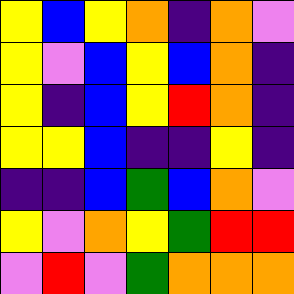[["yellow", "blue", "yellow", "orange", "indigo", "orange", "violet"], ["yellow", "violet", "blue", "yellow", "blue", "orange", "indigo"], ["yellow", "indigo", "blue", "yellow", "red", "orange", "indigo"], ["yellow", "yellow", "blue", "indigo", "indigo", "yellow", "indigo"], ["indigo", "indigo", "blue", "green", "blue", "orange", "violet"], ["yellow", "violet", "orange", "yellow", "green", "red", "red"], ["violet", "red", "violet", "green", "orange", "orange", "orange"]]